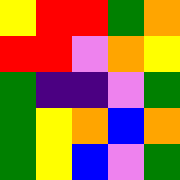[["yellow", "red", "red", "green", "orange"], ["red", "red", "violet", "orange", "yellow"], ["green", "indigo", "indigo", "violet", "green"], ["green", "yellow", "orange", "blue", "orange"], ["green", "yellow", "blue", "violet", "green"]]